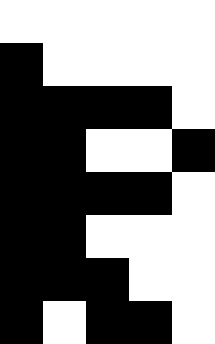[["white", "white", "white", "white", "white"], ["black", "white", "white", "white", "white"], ["black", "black", "black", "black", "white"], ["black", "black", "white", "white", "black"], ["black", "black", "black", "black", "white"], ["black", "black", "white", "white", "white"], ["black", "black", "black", "white", "white"], ["black", "white", "black", "black", "white"]]